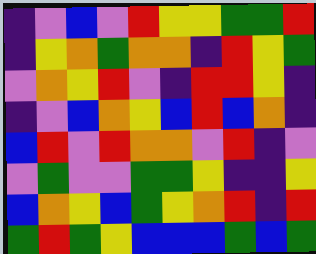[["indigo", "violet", "blue", "violet", "red", "yellow", "yellow", "green", "green", "red"], ["indigo", "yellow", "orange", "green", "orange", "orange", "indigo", "red", "yellow", "green"], ["violet", "orange", "yellow", "red", "violet", "indigo", "red", "red", "yellow", "indigo"], ["indigo", "violet", "blue", "orange", "yellow", "blue", "red", "blue", "orange", "indigo"], ["blue", "red", "violet", "red", "orange", "orange", "violet", "red", "indigo", "violet"], ["violet", "green", "violet", "violet", "green", "green", "yellow", "indigo", "indigo", "yellow"], ["blue", "orange", "yellow", "blue", "green", "yellow", "orange", "red", "indigo", "red"], ["green", "red", "green", "yellow", "blue", "blue", "blue", "green", "blue", "green"]]